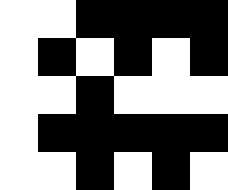[["white", "white", "black", "black", "black", "black"], ["white", "black", "white", "black", "white", "black"], ["white", "white", "black", "white", "white", "white"], ["white", "black", "black", "black", "black", "black"], ["white", "white", "black", "white", "black", "white"]]